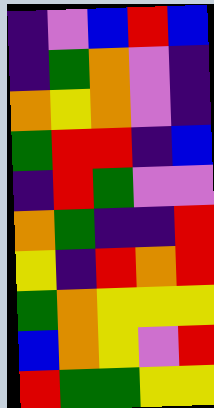[["indigo", "violet", "blue", "red", "blue"], ["indigo", "green", "orange", "violet", "indigo"], ["orange", "yellow", "orange", "violet", "indigo"], ["green", "red", "red", "indigo", "blue"], ["indigo", "red", "green", "violet", "violet"], ["orange", "green", "indigo", "indigo", "red"], ["yellow", "indigo", "red", "orange", "red"], ["green", "orange", "yellow", "yellow", "yellow"], ["blue", "orange", "yellow", "violet", "red"], ["red", "green", "green", "yellow", "yellow"]]